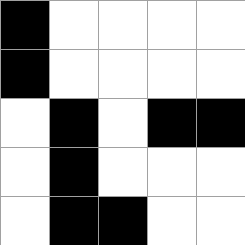[["black", "white", "white", "white", "white"], ["black", "white", "white", "white", "white"], ["white", "black", "white", "black", "black"], ["white", "black", "white", "white", "white"], ["white", "black", "black", "white", "white"]]